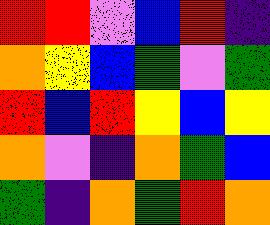[["red", "red", "violet", "blue", "red", "indigo"], ["orange", "yellow", "blue", "green", "violet", "green"], ["red", "blue", "red", "yellow", "blue", "yellow"], ["orange", "violet", "indigo", "orange", "green", "blue"], ["green", "indigo", "orange", "green", "red", "orange"]]